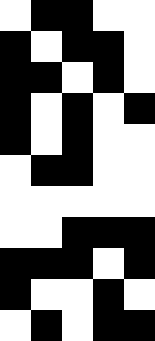[["white", "black", "black", "white", "white"], ["black", "white", "black", "black", "white"], ["black", "black", "white", "black", "white"], ["black", "white", "black", "white", "black"], ["black", "white", "black", "white", "white"], ["white", "black", "black", "white", "white"], ["white", "white", "white", "white", "white"], ["white", "white", "black", "black", "black"], ["black", "black", "black", "white", "black"], ["black", "white", "white", "black", "white"], ["white", "black", "white", "black", "black"]]